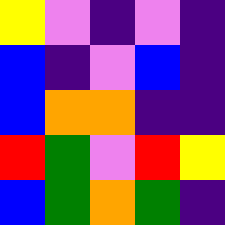[["yellow", "violet", "indigo", "violet", "indigo"], ["blue", "indigo", "violet", "blue", "indigo"], ["blue", "orange", "orange", "indigo", "indigo"], ["red", "green", "violet", "red", "yellow"], ["blue", "green", "orange", "green", "indigo"]]